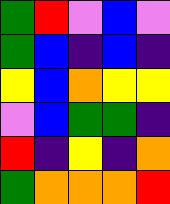[["green", "red", "violet", "blue", "violet"], ["green", "blue", "indigo", "blue", "indigo"], ["yellow", "blue", "orange", "yellow", "yellow"], ["violet", "blue", "green", "green", "indigo"], ["red", "indigo", "yellow", "indigo", "orange"], ["green", "orange", "orange", "orange", "red"]]